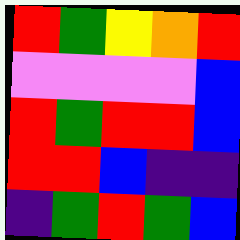[["red", "green", "yellow", "orange", "red"], ["violet", "violet", "violet", "violet", "blue"], ["red", "green", "red", "red", "blue"], ["red", "red", "blue", "indigo", "indigo"], ["indigo", "green", "red", "green", "blue"]]